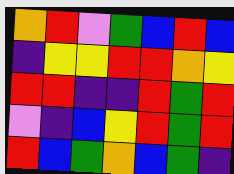[["orange", "red", "violet", "green", "blue", "red", "blue"], ["indigo", "yellow", "yellow", "red", "red", "orange", "yellow"], ["red", "red", "indigo", "indigo", "red", "green", "red"], ["violet", "indigo", "blue", "yellow", "red", "green", "red"], ["red", "blue", "green", "orange", "blue", "green", "indigo"]]